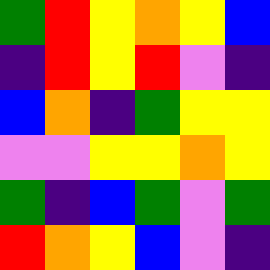[["green", "red", "yellow", "orange", "yellow", "blue"], ["indigo", "red", "yellow", "red", "violet", "indigo"], ["blue", "orange", "indigo", "green", "yellow", "yellow"], ["violet", "violet", "yellow", "yellow", "orange", "yellow"], ["green", "indigo", "blue", "green", "violet", "green"], ["red", "orange", "yellow", "blue", "violet", "indigo"]]